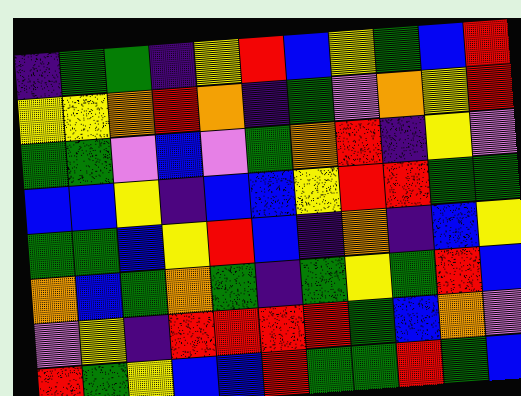[["indigo", "green", "green", "indigo", "yellow", "red", "blue", "yellow", "green", "blue", "red"], ["yellow", "yellow", "orange", "red", "orange", "indigo", "green", "violet", "orange", "yellow", "red"], ["green", "green", "violet", "blue", "violet", "green", "orange", "red", "indigo", "yellow", "violet"], ["blue", "blue", "yellow", "indigo", "blue", "blue", "yellow", "red", "red", "green", "green"], ["green", "green", "blue", "yellow", "red", "blue", "indigo", "orange", "indigo", "blue", "yellow"], ["orange", "blue", "green", "orange", "green", "indigo", "green", "yellow", "green", "red", "blue"], ["violet", "yellow", "indigo", "red", "red", "red", "red", "green", "blue", "orange", "violet"], ["red", "green", "yellow", "blue", "blue", "red", "green", "green", "red", "green", "blue"]]